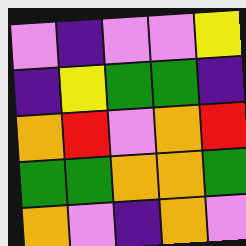[["violet", "indigo", "violet", "violet", "yellow"], ["indigo", "yellow", "green", "green", "indigo"], ["orange", "red", "violet", "orange", "red"], ["green", "green", "orange", "orange", "green"], ["orange", "violet", "indigo", "orange", "violet"]]